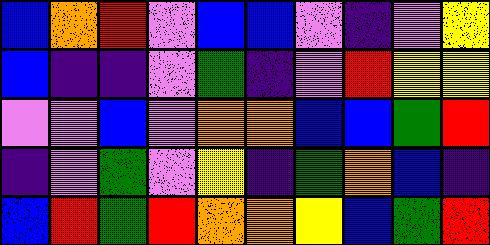[["blue", "orange", "red", "violet", "blue", "blue", "violet", "indigo", "violet", "yellow"], ["blue", "indigo", "indigo", "violet", "green", "indigo", "violet", "red", "yellow", "yellow"], ["violet", "violet", "blue", "violet", "orange", "orange", "blue", "blue", "green", "red"], ["indigo", "violet", "green", "violet", "yellow", "indigo", "green", "orange", "blue", "indigo"], ["blue", "red", "green", "red", "orange", "orange", "yellow", "blue", "green", "red"]]